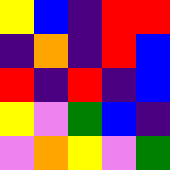[["yellow", "blue", "indigo", "red", "red"], ["indigo", "orange", "indigo", "red", "blue"], ["red", "indigo", "red", "indigo", "blue"], ["yellow", "violet", "green", "blue", "indigo"], ["violet", "orange", "yellow", "violet", "green"]]